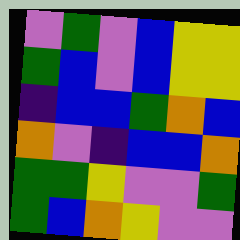[["violet", "green", "violet", "blue", "yellow", "yellow"], ["green", "blue", "violet", "blue", "yellow", "yellow"], ["indigo", "blue", "blue", "green", "orange", "blue"], ["orange", "violet", "indigo", "blue", "blue", "orange"], ["green", "green", "yellow", "violet", "violet", "green"], ["green", "blue", "orange", "yellow", "violet", "violet"]]